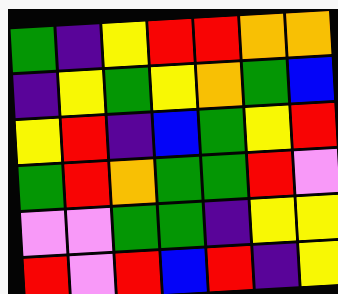[["green", "indigo", "yellow", "red", "red", "orange", "orange"], ["indigo", "yellow", "green", "yellow", "orange", "green", "blue"], ["yellow", "red", "indigo", "blue", "green", "yellow", "red"], ["green", "red", "orange", "green", "green", "red", "violet"], ["violet", "violet", "green", "green", "indigo", "yellow", "yellow"], ["red", "violet", "red", "blue", "red", "indigo", "yellow"]]